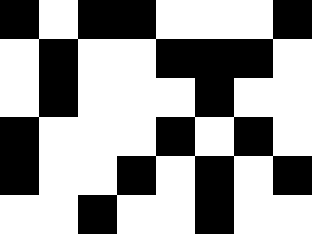[["black", "white", "black", "black", "white", "white", "white", "black"], ["white", "black", "white", "white", "black", "black", "black", "white"], ["white", "black", "white", "white", "white", "black", "white", "white"], ["black", "white", "white", "white", "black", "white", "black", "white"], ["black", "white", "white", "black", "white", "black", "white", "black"], ["white", "white", "black", "white", "white", "black", "white", "white"]]